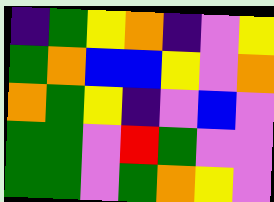[["indigo", "green", "yellow", "orange", "indigo", "violet", "yellow"], ["green", "orange", "blue", "blue", "yellow", "violet", "orange"], ["orange", "green", "yellow", "indigo", "violet", "blue", "violet"], ["green", "green", "violet", "red", "green", "violet", "violet"], ["green", "green", "violet", "green", "orange", "yellow", "violet"]]